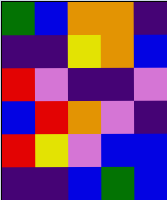[["green", "blue", "orange", "orange", "indigo"], ["indigo", "indigo", "yellow", "orange", "blue"], ["red", "violet", "indigo", "indigo", "violet"], ["blue", "red", "orange", "violet", "indigo"], ["red", "yellow", "violet", "blue", "blue"], ["indigo", "indigo", "blue", "green", "blue"]]